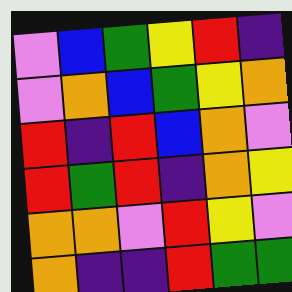[["violet", "blue", "green", "yellow", "red", "indigo"], ["violet", "orange", "blue", "green", "yellow", "orange"], ["red", "indigo", "red", "blue", "orange", "violet"], ["red", "green", "red", "indigo", "orange", "yellow"], ["orange", "orange", "violet", "red", "yellow", "violet"], ["orange", "indigo", "indigo", "red", "green", "green"]]